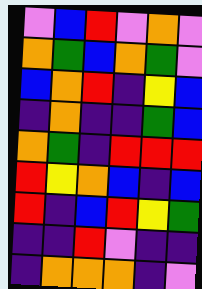[["violet", "blue", "red", "violet", "orange", "violet"], ["orange", "green", "blue", "orange", "green", "violet"], ["blue", "orange", "red", "indigo", "yellow", "blue"], ["indigo", "orange", "indigo", "indigo", "green", "blue"], ["orange", "green", "indigo", "red", "red", "red"], ["red", "yellow", "orange", "blue", "indigo", "blue"], ["red", "indigo", "blue", "red", "yellow", "green"], ["indigo", "indigo", "red", "violet", "indigo", "indigo"], ["indigo", "orange", "orange", "orange", "indigo", "violet"]]